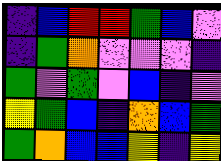[["indigo", "blue", "red", "red", "green", "blue", "violet"], ["indigo", "green", "orange", "violet", "violet", "violet", "indigo"], ["green", "violet", "green", "violet", "blue", "indigo", "violet"], ["yellow", "green", "blue", "indigo", "orange", "blue", "green"], ["green", "orange", "blue", "blue", "yellow", "indigo", "yellow"]]